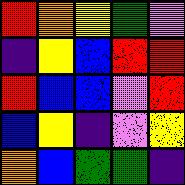[["red", "orange", "yellow", "green", "violet"], ["indigo", "yellow", "blue", "red", "red"], ["red", "blue", "blue", "violet", "red"], ["blue", "yellow", "indigo", "violet", "yellow"], ["orange", "blue", "green", "green", "indigo"]]